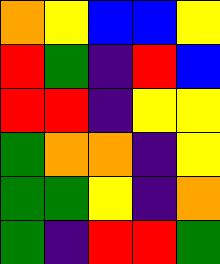[["orange", "yellow", "blue", "blue", "yellow"], ["red", "green", "indigo", "red", "blue"], ["red", "red", "indigo", "yellow", "yellow"], ["green", "orange", "orange", "indigo", "yellow"], ["green", "green", "yellow", "indigo", "orange"], ["green", "indigo", "red", "red", "green"]]